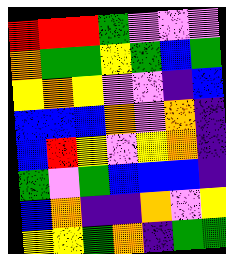[["red", "red", "red", "green", "violet", "violet", "violet"], ["orange", "green", "green", "yellow", "green", "blue", "green"], ["yellow", "orange", "yellow", "violet", "violet", "indigo", "blue"], ["blue", "blue", "blue", "orange", "violet", "orange", "indigo"], ["blue", "red", "yellow", "violet", "yellow", "orange", "indigo"], ["green", "violet", "green", "blue", "blue", "blue", "indigo"], ["blue", "orange", "indigo", "indigo", "orange", "violet", "yellow"], ["yellow", "yellow", "green", "orange", "indigo", "green", "green"]]